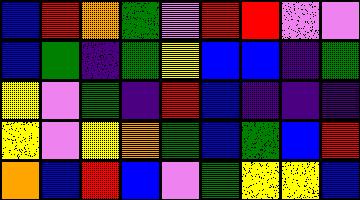[["blue", "red", "orange", "green", "violet", "red", "red", "violet", "violet"], ["blue", "green", "indigo", "green", "yellow", "blue", "blue", "indigo", "green"], ["yellow", "violet", "green", "indigo", "red", "blue", "indigo", "indigo", "indigo"], ["yellow", "violet", "yellow", "orange", "green", "blue", "green", "blue", "red"], ["orange", "blue", "red", "blue", "violet", "green", "yellow", "yellow", "blue"]]